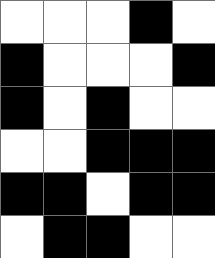[["white", "white", "white", "black", "white"], ["black", "white", "white", "white", "black"], ["black", "white", "black", "white", "white"], ["white", "white", "black", "black", "black"], ["black", "black", "white", "black", "black"], ["white", "black", "black", "white", "white"]]